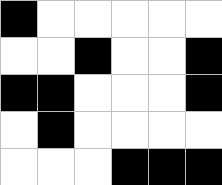[["black", "white", "white", "white", "white", "white"], ["white", "white", "black", "white", "white", "black"], ["black", "black", "white", "white", "white", "black"], ["white", "black", "white", "white", "white", "white"], ["white", "white", "white", "black", "black", "black"]]